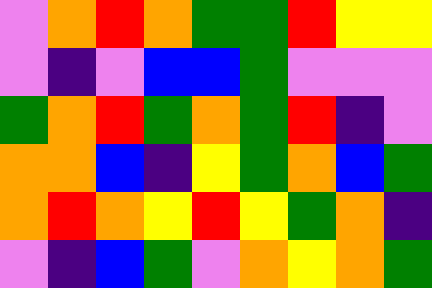[["violet", "orange", "red", "orange", "green", "green", "red", "yellow", "yellow"], ["violet", "indigo", "violet", "blue", "blue", "green", "violet", "violet", "violet"], ["green", "orange", "red", "green", "orange", "green", "red", "indigo", "violet"], ["orange", "orange", "blue", "indigo", "yellow", "green", "orange", "blue", "green"], ["orange", "red", "orange", "yellow", "red", "yellow", "green", "orange", "indigo"], ["violet", "indigo", "blue", "green", "violet", "orange", "yellow", "orange", "green"]]